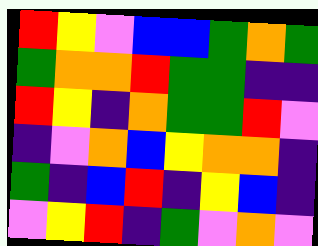[["red", "yellow", "violet", "blue", "blue", "green", "orange", "green"], ["green", "orange", "orange", "red", "green", "green", "indigo", "indigo"], ["red", "yellow", "indigo", "orange", "green", "green", "red", "violet"], ["indigo", "violet", "orange", "blue", "yellow", "orange", "orange", "indigo"], ["green", "indigo", "blue", "red", "indigo", "yellow", "blue", "indigo"], ["violet", "yellow", "red", "indigo", "green", "violet", "orange", "violet"]]